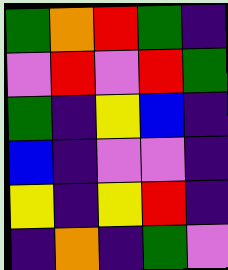[["green", "orange", "red", "green", "indigo"], ["violet", "red", "violet", "red", "green"], ["green", "indigo", "yellow", "blue", "indigo"], ["blue", "indigo", "violet", "violet", "indigo"], ["yellow", "indigo", "yellow", "red", "indigo"], ["indigo", "orange", "indigo", "green", "violet"]]